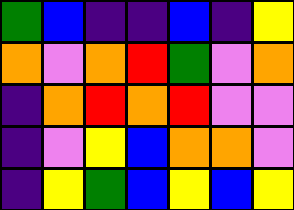[["green", "blue", "indigo", "indigo", "blue", "indigo", "yellow"], ["orange", "violet", "orange", "red", "green", "violet", "orange"], ["indigo", "orange", "red", "orange", "red", "violet", "violet"], ["indigo", "violet", "yellow", "blue", "orange", "orange", "violet"], ["indigo", "yellow", "green", "blue", "yellow", "blue", "yellow"]]